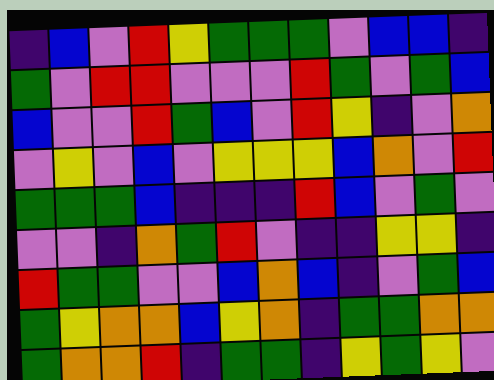[["indigo", "blue", "violet", "red", "yellow", "green", "green", "green", "violet", "blue", "blue", "indigo"], ["green", "violet", "red", "red", "violet", "violet", "violet", "red", "green", "violet", "green", "blue"], ["blue", "violet", "violet", "red", "green", "blue", "violet", "red", "yellow", "indigo", "violet", "orange"], ["violet", "yellow", "violet", "blue", "violet", "yellow", "yellow", "yellow", "blue", "orange", "violet", "red"], ["green", "green", "green", "blue", "indigo", "indigo", "indigo", "red", "blue", "violet", "green", "violet"], ["violet", "violet", "indigo", "orange", "green", "red", "violet", "indigo", "indigo", "yellow", "yellow", "indigo"], ["red", "green", "green", "violet", "violet", "blue", "orange", "blue", "indigo", "violet", "green", "blue"], ["green", "yellow", "orange", "orange", "blue", "yellow", "orange", "indigo", "green", "green", "orange", "orange"], ["green", "orange", "orange", "red", "indigo", "green", "green", "indigo", "yellow", "green", "yellow", "violet"]]